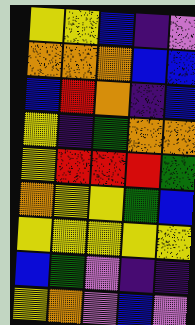[["yellow", "yellow", "blue", "indigo", "violet"], ["orange", "orange", "orange", "blue", "blue"], ["blue", "red", "orange", "indigo", "blue"], ["yellow", "indigo", "green", "orange", "orange"], ["yellow", "red", "red", "red", "green"], ["orange", "yellow", "yellow", "green", "blue"], ["yellow", "yellow", "yellow", "yellow", "yellow"], ["blue", "green", "violet", "indigo", "indigo"], ["yellow", "orange", "violet", "blue", "violet"]]